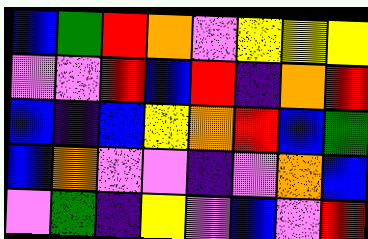[["blue", "green", "red", "orange", "violet", "yellow", "yellow", "yellow"], ["violet", "violet", "red", "blue", "red", "indigo", "orange", "red"], ["blue", "indigo", "blue", "yellow", "orange", "red", "blue", "green"], ["blue", "orange", "violet", "violet", "indigo", "violet", "orange", "blue"], ["violet", "green", "indigo", "yellow", "violet", "blue", "violet", "red"]]